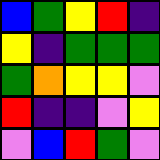[["blue", "green", "yellow", "red", "indigo"], ["yellow", "indigo", "green", "green", "green"], ["green", "orange", "yellow", "yellow", "violet"], ["red", "indigo", "indigo", "violet", "yellow"], ["violet", "blue", "red", "green", "violet"]]